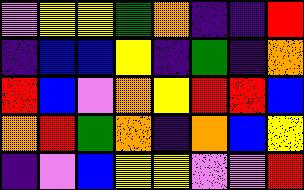[["violet", "yellow", "yellow", "green", "orange", "indigo", "indigo", "red"], ["indigo", "blue", "blue", "yellow", "indigo", "green", "indigo", "orange"], ["red", "blue", "violet", "orange", "yellow", "red", "red", "blue"], ["orange", "red", "green", "orange", "indigo", "orange", "blue", "yellow"], ["indigo", "violet", "blue", "yellow", "yellow", "violet", "violet", "red"]]